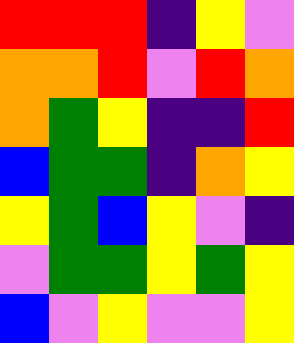[["red", "red", "red", "indigo", "yellow", "violet"], ["orange", "orange", "red", "violet", "red", "orange"], ["orange", "green", "yellow", "indigo", "indigo", "red"], ["blue", "green", "green", "indigo", "orange", "yellow"], ["yellow", "green", "blue", "yellow", "violet", "indigo"], ["violet", "green", "green", "yellow", "green", "yellow"], ["blue", "violet", "yellow", "violet", "violet", "yellow"]]